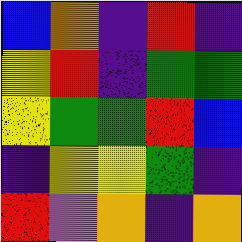[["blue", "orange", "indigo", "red", "indigo"], ["yellow", "red", "indigo", "green", "green"], ["yellow", "green", "green", "red", "blue"], ["indigo", "yellow", "yellow", "green", "indigo"], ["red", "violet", "orange", "indigo", "orange"]]